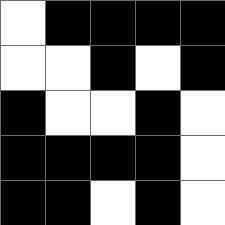[["white", "black", "black", "black", "black"], ["white", "white", "black", "white", "black"], ["black", "white", "white", "black", "white"], ["black", "black", "black", "black", "white"], ["black", "black", "white", "black", "white"]]